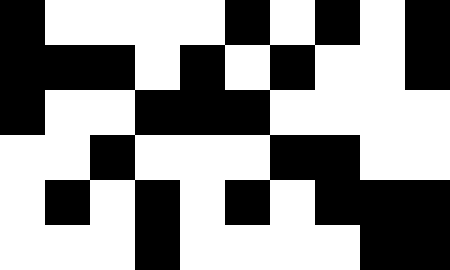[["black", "white", "white", "white", "white", "black", "white", "black", "white", "black"], ["black", "black", "black", "white", "black", "white", "black", "white", "white", "black"], ["black", "white", "white", "black", "black", "black", "white", "white", "white", "white"], ["white", "white", "black", "white", "white", "white", "black", "black", "white", "white"], ["white", "black", "white", "black", "white", "black", "white", "black", "black", "black"], ["white", "white", "white", "black", "white", "white", "white", "white", "black", "black"]]